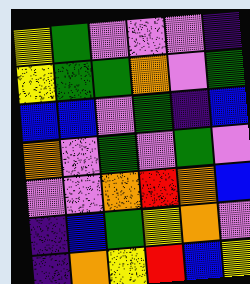[["yellow", "green", "violet", "violet", "violet", "indigo"], ["yellow", "green", "green", "orange", "violet", "green"], ["blue", "blue", "violet", "green", "indigo", "blue"], ["orange", "violet", "green", "violet", "green", "violet"], ["violet", "violet", "orange", "red", "orange", "blue"], ["indigo", "blue", "green", "yellow", "orange", "violet"], ["indigo", "orange", "yellow", "red", "blue", "yellow"]]